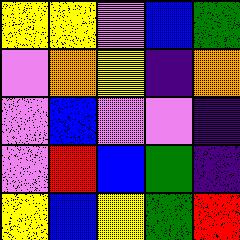[["yellow", "yellow", "violet", "blue", "green"], ["violet", "orange", "yellow", "indigo", "orange"], ["violet", "blue", "violet", "violet", "indigo"], ["violet", "red", "blue", "green", "indigo"], ["yellow", "blue", "yellow", "green", "red"]]